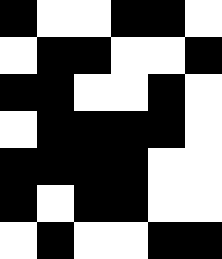[["black", "white", "white", "black", "black", "white"], ["white", "black", "black", "white", "white", "black"], ["black", "black", "white", "white", "black", "white"], ["white", "black", "black", "black", "black", "white"], ["black", "black", "black", "black", "white", "white"], ["black", "white", "black", "black", "white", "white"], ["white", "black", "white", "white", "black", "black"]]